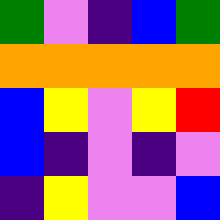[["green", "violet", "indigo", "blue", "green"], ["orange", "orange", "orange", "orange", "orange"], ["blue", "yellow", "violet", "yellow", "red"], ["blue", "indigo", "violet", "indigo", "violet"], ["indigo", "yellow", "violet", "violet", "blue"]]